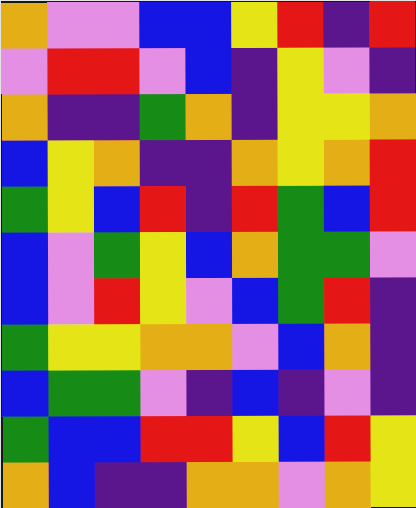[["orange", "violet", "violet", "blue", "blue", "yellow", "red", "indigo", "red"], ["violet", "red", "red", "violet", "blue", "indigo", "yellow", "violet", "indigo"], ["orange", "indigo", "indigo", "green", "orange", "indigo", "yellow", "yellow", "orange"], ["blue", "yellow", "orange", "indigo", "indigo", "orange", "yellow", "orange", "red"], ["green", "yellow", "blue", "red", "indigo", "red", "green", "blue", "red"], ["blue", "violet", "green", "yellow", "blue", "orange", "green", "green", "violet"], ["blue", "violet", "red", "yellow", "violet", "blue", "green", "red", "indigo"], ["green", "yellow", "yellow", "orange", "orange", "violet", "blue", "orange", "indigo"], ["blue", "green", "green", "violet", "indigo", "blue", "indigo", "violet", "indigo"], ["green", "blue", "blue", "red", "red", "yellow", "blue", "red", "yellow"], ["orange", "blue", "indigo", "indigo", "orange", "orange", "violet", "orange", "yellow"]]